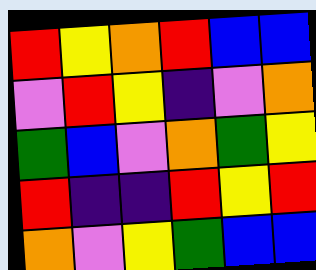[["red", "yellow", "orange", "red", "blue", "blue"], ["violet", "red", "yellow", "indigo", "violet", "orange"], ["green", "blue", "violet", "orange", "green", "yellow"], ["red", "indigo", "indigo", "red", "yellow", "red"], ["orange", "violet", "yellow", "green", "blue", "blue"]]